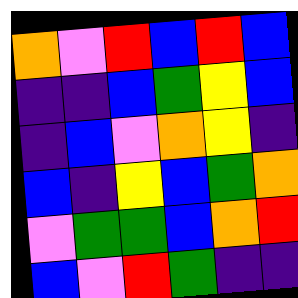[["orange", "violet", "red", "blue", "red", "blue"], ["indigo", "indigo", "blue", "green", "yellow", "blue"], ["indigo", "blue", "violet", "orange", "yellow", "indigo"], ["blue", "indigo", "yellow", "blue", "green", "orange"], ["violet", "green", "green", "blue", "orange", "red"], ["blue", "violet", "red", "green", "indigo", "indigo"]]